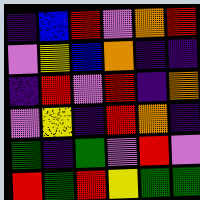[["indigo", "blue", "red", "violet", "orange", "red"], ["violet", "yellow", "blue", "orange", "indigo", "indigo"], ["indigo", "red", "violet", "red", "indigo", "orange"], ["violet", "yellow", "indigo", "red", "orange", "indigo"], ["green", "indigo", "green", "violet", "red", "violet"], ["red", "green", "red", "yellow", "green", "green"]]